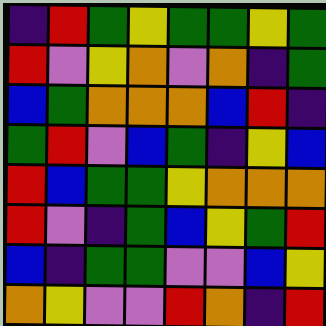[["indigo", "red", "green", "yellow", "green", "green", "yellow", "green"], ["red", "violet", "yellow", "orange", "violet", "orange", "indigo", "green"], ["blue", "green", "orange", "orange", "orange", "blue", "red", "indigo"], ["green", "red", "violet", "blue", "green", "indigo", "yellow", "blue"], ["red", "blue", "green", "green", "yellow", "orange", "orange", "orange"], ["red", "violet", "indigo", "green", "blue", "yellow", "green", "red"], ["blue", "indigo", "green", "green", "violet", "violet", "blue", "yellow"], ["orange", "yellow", "violet", "violet", "red", "orange", "indigo", "red"]]